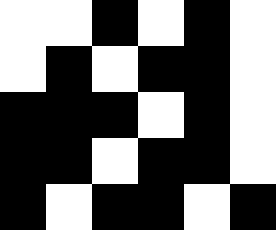[["white", "white", "black", "white", "black", "white"], ["white", "black", "white", "black", "black", "white"], ["black", "black", "black", "white", "black", "white"], ["black", "black", "white", "black", "black", "white"], ["black", "white", "black", "black", "white", "black"]]